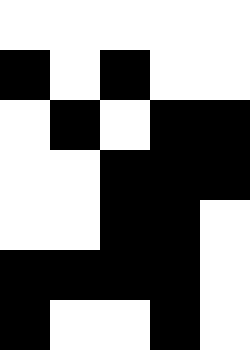[["white", "white", "white", "white", "white"], ["black", "white", "black", "white", "white"], ["white", "black", "white", "black", "black"], ["white", "white", "black", "black", "black"], ["white", "white", "black", "black", "white"], ["black", "black", "black", "black", "white"], ["black", "white", "white", "black", "white"]]